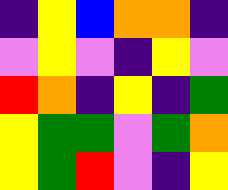[["indigo", "yellow", "blue", "orange", "orange", "indigo"], ["violet", "yellow", "violet", "indigo", "yellow", "violet"], ["red", "orange", "indigo", "yellow", "indigo", "green"], ["yellow", "green", "green", "violet", "green", "orange"], ["yellow", "green", "red", "violet", "indigo", "yellow"]]